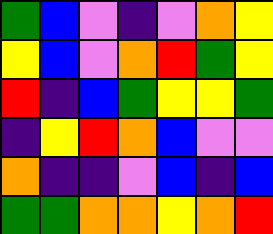[["green", "blue", "violet", "indigo", "violet", "orange", "yellow"], ["yellow", "blue", "violet", "orange", "red", "green", "yellow"], ["red", "indigo", "blue", "green", "yellow", "yellow", "green"], ["indigo", "yellow", "red", "orange", "blue", "violet", "violet"], ["orange", "indigo", "indigo", "violet", "blue", "indigo", "blue"], ["green", "green", "orange", "orange", "yellow", "orange", "red"]]